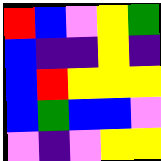[["red", "blue", "violet", "yellow", "green"], ["blue", "indigo", "indigo", "yellow", "indigo"], ["blue", "red", "yellow", "yellow", "yellow"], ["blue", "green", "blue", "blue", "violet"], ["violet", "indigo", "violet", "yellow", "yellow"]]